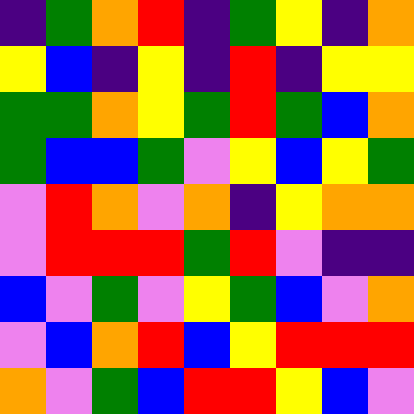[["indigo", "green", "orange", "red", "indigo", "green", "yellow", "indigo", "orange"], ["yellow", "blue", "indigo", "yellow", "indigo", "red", "indigo", "yellow", "yellow"], ["green", "green", "orange", "yellow", "green", "red", "green", "blue", "orange"], ["green", "blue", "blue", "green", "violet", "yellow", "blue", "yellow", "green"], ["violet", "red", "orange", "violet", "orange", "indigo", "yellow", "orange", "orange"], ["violet", "red", "red", "red", "green", "red", "violet", "indigo", "indigo"], ["blue", "violet", "green", "violet", "yellow", "green", "blue", "violet", "orange"], ["violet", "blue", "orange", "red", "blue", "yellow", "red", "red", "red"], ["orange", "violet", "green", "blue", "red", "red", "yellow", "blue", "violet"]]